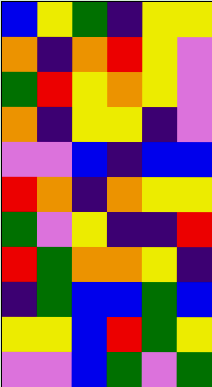[["blue", "yellow", "green", "indigo", "yellow", "yellow"], ["orange", "indigo", "orange", "red", "yellow", "violet"], ["green", "red", "yellow", "orange", "yellow", "violet"], ["orange", "indigo", "yellow", "yellow", "indigo", "violet"], ["violet", "violet", "blue", "indigo", "blue", "blue"], ["red", "orange", "indigo", "orange", "yellow", "yellow"], ["green", "violet", "yellow", "indigo", "indigo", "red"], ["red", "green", "orange", "orange", "yellow", "indigo"], ["indigo", "green", "blue", "blue", "green", "blue"], ["yellow", "yellow", "blue", "red", "green", "yellow"], ["violet", "violet", "blue", "green", "violet", "green"]]